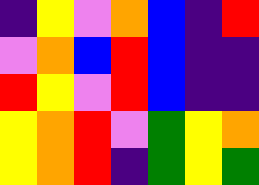[["indigo", "yellow", "violet", "orange", "blue", "indigo", "red"], ["violet", "orange", "blue", "red", "blue", "indigo", "indigo"], ["red", "yellow", "violet", "red", "blue", "indigo", "indigo"], ["yellow", "orange", "red", "violet", "green", "yellow", "orange"], ["yellow", "orange", "red", "indigo", "green", "yellow", "green"]]